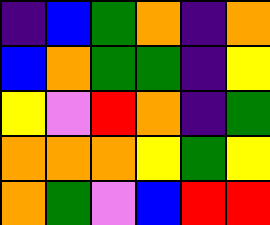[["indigo", "blue", "green", "orange", "indigo", "orange"], ["blue", "orange", "green", "green", "indigo", "yellow"], ["yellow", "violet", "red", "orange", "indigo", "green"], ["orange", "orange", "orange", "yellow", "green", "yellow"], ["orange", "green", "violet", "blue", "red", "red"]]